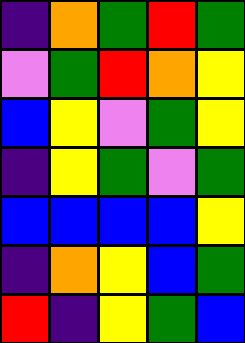[["indigo", "orange", "green", "red", "green"], ["violet", "green", "red", "orange", "yellow"], ["blue", "yellow", "violet", "green", "yellow"], ["indigo", "yellow", "green", "violet", "green"], ["blue", "blue", "blue", "blue", "yellow"], ["indigo", "orange", "yellow", "blue", "green"], ["red", "indigo", "yellow", "green", "blue"]]